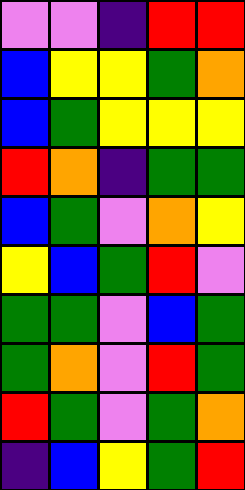[["violet", "violet", "indigo", "red", "red"], ["blue", "yellow", "yellow", "green", "orange"], ["blue", "green", "yellow", "yellow", "yellow"], ["red", "orange", "indigo", "green", "green"], ["blue", "green", "violet", "orange", "yellow"], ["yellow", "blue", "green", "red", "violet"], ["green", "green", "violet", "blue", "green"], ["green", "orange", "violet", "red", "green"], ["red", "green", "violet", "green", "orange"], ["indigo", "blue", "yellow", "green", "red"]]